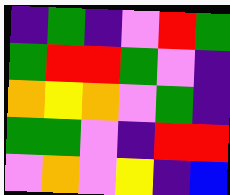[["indigo", "green", "indigo", "violet", "red", "green"], ["green", "red", "red", "green", "violet", "indigo"], ["orange", "yellow", "orange", "violet", "green", "indigo"], ["green", "green", "violet", "indigo", "red", "red"], ["violet", "orange", "violet", "yellow", "indigo", "blue"]]